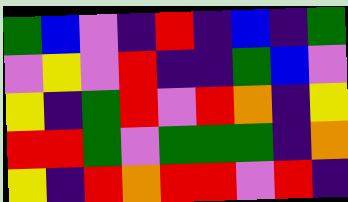[["green", "blue", "violet", "indigo", "red", "indigo", "blue", "indigo", "green"], ["violet", "yellow", "violet", "red", "indigo", "indigo", "green", "blue", "violet"], ["yellow", "indigo", "green", "red", "violet", "red", "orange", "indigo", "yellow"], ["red", "red", "green", "violet", "green", "green", "green", "indigo", "orange"], ["yellow", "indigo", "red", "orange", "red", "red", "violet", "red", "indigo"]]